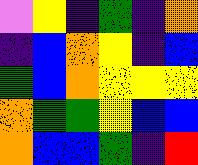[["violet", "yellow", "indigo", "green", "indigo", "orange"], ["indigo", "blue", "orange", "yellow", "indigo", "blue"], ["green", "blue", "orange", "yellow", "yellow", "yellow"], ["orange", "green", "green", "yellow", "blue", "blue"], ["orange", "blue", "blue", "green", "indigo", "red"]]